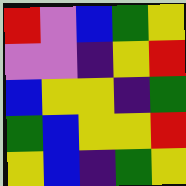[["red", "violet", "blue", "green", "yellow"], ["violet", "violet", "indigo", "yellow", "red"], ["blue", "yellow", "yellow", "indigo", "green"], ["green", "blue", "yellow", "yellow", "red"], ["yellow", "blue", "indigo", "green", "yellow"]]